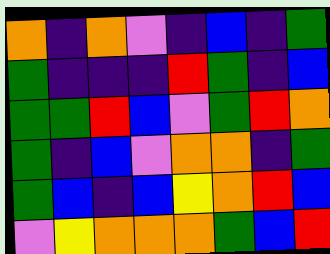[["orange", "indigo", "orange", "violet", "indigo", "blue", "indigo", "green"], ["green", "indigo", "indigo", "indigo", "red", "green", "indigo", "blue"], ["green", "green", "red", "blue", "violet", "green", "red", "orange"], ["green", "indigo", "blue", "violet", "orange", "orange", "indigo", "green"], ["green", "blue", "indigo", "blue", "yellow", "orange", "red", "blue"], ["violet", "yellow", "orange", "orange", "orange", "green", "blue", "red"]]